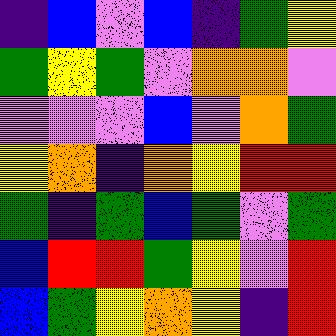[["indigo", "blue", "violet", "blue", "indigo", "green", "yellow"], ["green", "yellow", "green", "violet", "orange", "orange", "violet"], ["violet", "violet", "violet", "blue", "violet", "orange", "green"], ["yellow", "orange", "indigo", "orange", "yellow", "red", "red"], ["green", "indigo", "green", "blue", "green", "violet", "green"], ["blue", "red", "red", "green", "yellow", "violet", "red"], ["blue", "green", "yellow", "orange", "yellow", "indigo", "red"]]